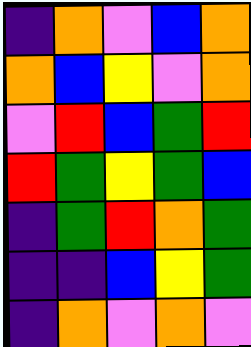[["indigo", "orange", "violet", "blue", "orange"], ["orange", "blue", "yellow", "violet", "orange"], ["violet", "red", "blue", "green", "red"], ["red", "green", "yellow", "green", "blue"], ["indigo", "green", "red", "orange", "green"], ["indigo", "indigo", "blue", "yellow", "green"], ["indigo", "orange", "violet", "orange", "violet"]]